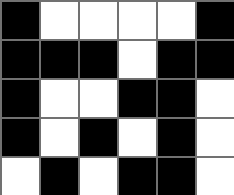[["black", "white", "white", "white", "white", "black"], ["black", "black", "black", "white", "black", "black"], ["black", "white", "white", "black", "black", "white"], ["black", "white", "black", "white", "black", "white"], ["white", "black", "white", "black", "black", "white"]]